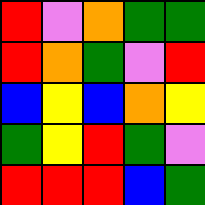[["red", "violet", "orange", "green", "green"], ["red", "orange", "green", "violet", "red"], ["blue", "yellow", "blue", "orange", "yellow"], ["green", "yellow", "red", "green", "violet"], ["red", "red", "red", "blue", "green"]]